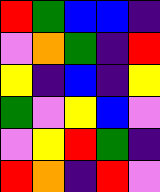[["red", "green", "blue", "blue", "indigo"], ["violet", "orange", "green", "indigo", "red"], ["yellow", "indigo", "blue", "indigo", "yellow"], ["green", "violet", "yellow", "blue", "violet"], ["violet", "yellow", "red", "green", "indigo"], ["red", "orange", "indigo", "red", "violet"]]